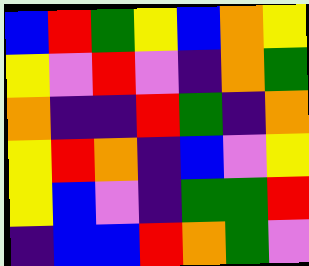[["blue", "red", "green", "yellow", "blue", "orange", "yellow"], ["yellow", "violet", "red", "violet", "indigo", "orange", "green"], ["orange", "indigo", "indigo", "red", "green", "indigo", "orange"], ["yellow", "red", "orange", "indigo", "blue", "violet", "yellow"], ["yellow", "blue", "violet", "indigo", "green", "green", "red"], ["indigo", "blue", "blue", "red", "orange", "green", "violet"]]